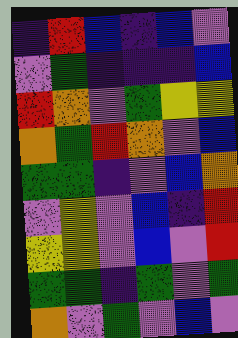[["indigo", "red", "blue", "indigo", "blue", "violet"], ["violet", "green", "indigo", "indigo", "indigo", "blue"], ["red", "orange", "violet", "green", "yellow", "yellow"], ["orange", "green", "red", "orange", "violet", "blue"], ["green", "green", "indigo", "violet", "blue", "orange"], ["violet", "yellow", "violet", "blue", "indigo", "red"], ["yellow", "yellow", "violet", "blue", "violet", "red"], ["green", "green", "indigo", "green", "violet", "green"], ["orange", "violet", "green", "violet", "blue", "violet"]]